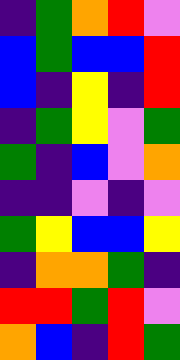[["indigo", "green", "orange", "red", "violet"], ["blue", "green", "blue", "blue", "red"], ["blue", "indigo", "yellow", "indigo", "red"], ["indigo", "green", "yellow", "violet", "green"], ["green", "indigo", "blue", "violet", "orange"], ["indigo", "indigo", "violet", "indigo", "violet"], ["green", "yellow", "blue", "blue", "yellow"], ["indigo", "orange", "orange", "green", "indigo"], ["red", "red", "green", "red", "violet"], ["orange", "blue", "indigo", "red", "green"]]